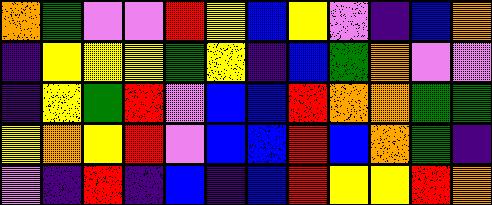[["orange", "green", "violet", "violet", "red", "yellow", "blue", "yellow", "violet", "indigo", "blue", "orange"], ["indigo", "yellow", "yellow", "yellow", "green", "yellow", "indigo", "blue", "green", "orange", "violet", "violet"], ["indigo", "yellow", "green", "red", "violet", "blue", "blue", "red", "orange", "orange", "green", "green"], ["yellow", "orange", "yellow", "red", "violet", "blue", "blue", "red", "blue", "orange", "green", "indigo"], ["violet", "indigo", "red", "indigo", "blue", "indigo", "blue", "red", "yellow", "yellow", "red", "orange"]]